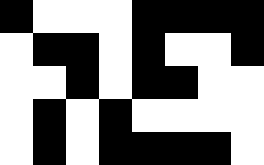[["black", "white", "white", "white", "black", "black", "black", "black"], ["white", "black", "black", "white", "black", "white", "white", "black"], ["white", "white", "black", "white", "black", "black", "white", "white"], ["white", "black", "white", "black", "white", "white", "white", "white"], ["white", "black", "white", "black", "black", "black", "black", "white"]]